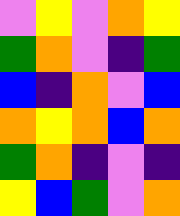[["violet", "yellow", "violet", "orange", "yellow"], ["green", "orange", "violet", "indigo", "green"], ["blue", "indigo", "orange", "violet", "blue"], ["orange", "yellow", "orange", "blue", "orange"], ["green", "orange", "indigo", "violet", "indigo"], ["yellow", "blue", "green", "violet", "orange"]]